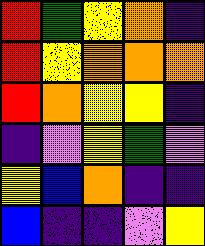[["red", "green", "yellow", "orange", "indigo"], ["red", "yellow", "orange", "orange", "orange"], ["red", "orange", "yellow", "yellow", "indigo"], ["indigo", "violet", "yellow", "green", "violet"], ["yellow", "blue", "orange", "indigo", "indigo"], ["blue", "indigo", "indigo", "violet", "yellow"]]